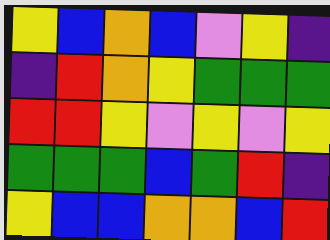[["yellow", "blue", "orange", "blue", "violet", "yellow", "indigo"], ["indigo", "red", "orange", "yellow", "green", "green", "green"], ["red", "red", "yellow", "violet", "yellow", "violet", "yellow"], ["green", "green", "green", "blue", "green", "red", "indigo"], ["yellow", "blue", "blue", "orange", "orange", "blue", "red"]]